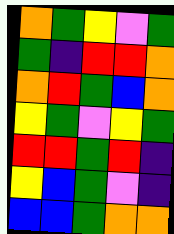[["orange", "green", "yellow", "violet", "green"], ["green", "indigo", "red", "red", "orange"], ["orange", "red", "green", "blue", "orange"], ["yellow", "green", "violet", "yellow", "green"], ["red", "red", "green", "red", "indigo"], ["yellow", "blue", "green", "violet", "indigo"], ["blue", "blue", "green", "orange", "orange"]]